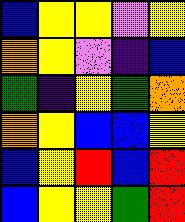[["blue", "yellow", "yellow", "violet", "yellow"], ["orange", "yellow", "violet", "indigo", "blue"], ["green", "indigo", "yellow", "green", "orange"], ["orange", "yellow", "blue", "blue", "yellow"], ["blue", "yellow", "red", "blue", "red"], ["blue", "yellow", "yellow", "green", "red"]]